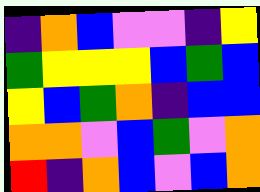[["indigo", "orange", "blue", "violet", "violet", "indigo", "yellow"], ["green", "yellow", "yellow", "yellow", "blue", "green", "blue"], ["yellow", "blue", "green", "orange", "indigo", "blue", "blue"], ["orange", "orange", "violet", "blue", "green", "violet", "orange"], ["red", "indigo", "orange", "blue", "violet", "blue", "orange"]]